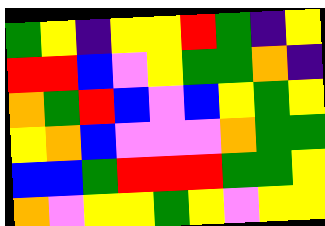[["green", "yellow", "indigo", "yellow", "yellow", "red", "green", "indigo", "yellow"], ["red", "red", "blue", "violet", "yellow", "green", "green", "orange", "indigo"], ["orange", "green", "red", "blue", "violet", "blue", "yellow", "green", "yellow"], ["yellow", "orange", "blue", "violet", "violet", "violet", "orange", "green", "green"], ["blue", "blue", "green", "red", "red", "red", "green", "green", "yellow"], ["orange", "violet", "yellow", "yellow", "green", "yellow", "violet", "yellow", "yellow"]]